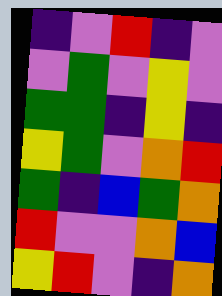[["indigo", "violet", "red", "indigo", "violet"], ["violet", "green", "violet", "yellow", "violet"], ["green", "green", "indigo", "yellow", "indigo"], ["yellow", "green", "violet", "orange", "red"], ["green", "indigo", "blue", "green", "orange"], ["red", "violet", "violet", "orange", "blue"], ["yellow", "red", "violet", "indigo", "orange"]]